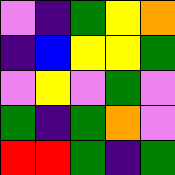[["violet", "indigo", "green", "yellow", "orange"], ["indigo", "blue", "yellow", "yellow", "green"], ["violet", "yellow", "violet", "green", "violet"], ["green", "indigo", "green", "orange", "violet"], ["red", "red", "green", "indigo", "green"]]